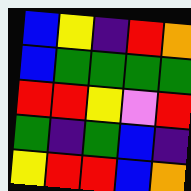[["blue", "yellow", "indigo", "red", "orange"], ["blue", "green", "green", "green", "green"], ["red", "red", "yellow", "violet", "red"], ["green", "indigo", "green", "blue", "indigo"], ["yellow", "red", "red", "blue", "orange"]]